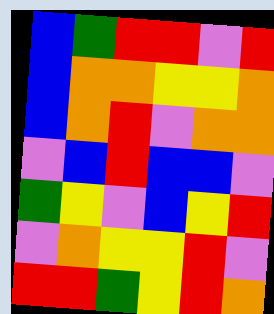[["blue", "green", "red", "red", "violet", "red"], ["blue", "orange", "orange", "yellow", "yellow", "orange"], ["blue", "orange", "red", "violet", "orange", "orange"], ["violet", "blue", "red", "blue", "blue", "violet"], ["green", "yellow", "violet", "blue", "yellow", "red"], ["violet", "orange", "yellow", "yellow", "red", "violet"], ["red", "red", "green", "yellow", "red", "orange"]]